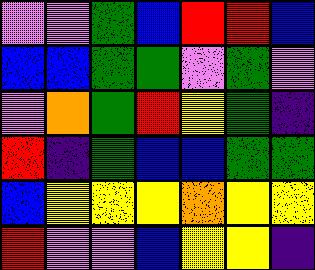[["violet", "violet", "green", "blue", "red", "red", "blue"], ["blue", "blue", "green", "green", "violet", "green", "violet"], ["violet", "orange", "green", "red", "yellow", "green", "indigo"], ["red", "indigo", "green", "blue", "blue", "green", "green"], ["blue", "yellow", "yellow", "yellow", "orange", "yellow", "yellow"], ["red", "violet", "violet", "blue", "yellow", "yellow", "indigo"]]